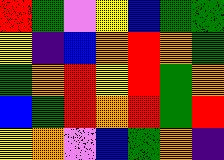[["red", "green", "violet", "yellow", "blue", "green", "green"], ["yellow", "indigo", "blue", "orange", "red", "orange", "green"], ["green", "orange", "red", "yellow", "red", "green", "orange"], ["blue", "green", "red", "orange", "red", "green", "red"], ["yellow", "orange", "violet", "blue", "green", "orange", "indigo"]]